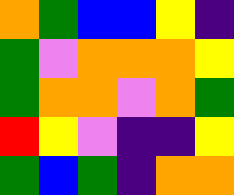[["orange", "green", "blue", "blue", "yellow", "indigo"], ["green", "violet", "orange", "orange", "orange", "yellow"], ["green", "orange", "orange", "violet", "orange", "green"], ["red", "yellow", "violet", "indigo", "indigo", "yellow"], ["green", "blue", "green", "indigo", "orange", "orange"]]